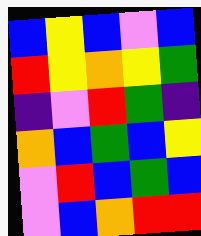[["blue", "yellow", "blue", "violet", "blue"], ["red", "yellow", "orange", "yellow", "green"], ["indigo", "violet", "red", "green", "indigo"], ["orange", "blue", "green", "blue", "yellow"], ["violet", "red", "blue", "green", "blue"], ["violet", "blue", "orange", "red", "red"]]